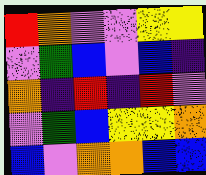[["red", "orange", "violet", "violet", "yellow", "yellow"], ["violet", "green", "blue", "violet", "blue", "indigo"], ["orange", "indigo", "red", "indigo", "red", "violet"], ["violet", "green", "blue", "yellow", "yellow", "orange"], ["blue", "violet", "orange", "orange", "blue", "blue"]]